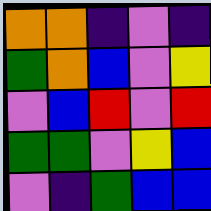[["orange", "orange", "indigo", "violet", "indigo"], ["green", "orange", "blue", "violet", "yellow"], ["violet", "blue", "red", "violet", "red"], ["green", "green", "violet", "yellow", "blue"], ["violet", "indigo", "green", "blue", "blue"]]